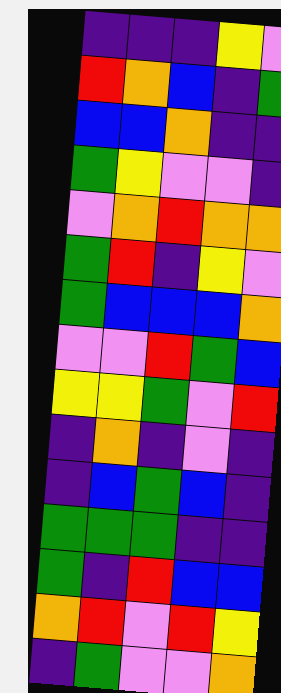[["indigo", "indigo", "indigo", "yellow", "violet"], ["red", "orange", "blue", "indigo", "green"], ["blue", "blue", "orange", "indigo", "indigo"], ["green", "yellow", "violet", "violet", "indigo"], ["violet", "orange", "red", "orange", "orange"], ["green", "red", "indigo", "yellow", "violet"], ["green", "blue", "blue", "blue", "orange"], ["violet", "violet", "red", "green", "blue"], ["yellow", "yellow", "green", "violet", "red"], ["indigo", "orange", "indigo", "violet", "indigo"], ["indigo", "blue", "green", "blue", "indigo"], ["green", "green", "green", "indigo", "indigo"], ["green", "indigo", "red", "blue", "blue"], ["orange", "red", "violet", "red", "yellow"], ["indigo", "green", "violet", "violet", "orange"]]